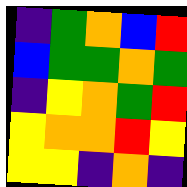[["indigo", "green", "orange", "blue", "red"], ["blue", "green", "green", "orange", "green"], ["indigo", "yellow", "orange", "green", "red"], ["yellow", "orange", "orange", "red", "yellow"], ["yellow", "yellow", "indigo", "orange", "indigo"]]